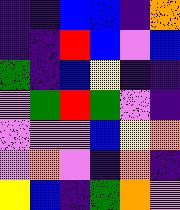[["indigo", "indigo", "blue", "blue", "indigo", "orange"], ["indigo", "indigo", "red", "blue", "violet", "blue"], ["green", "indigo", "blue", "yellow", "indigo", "indigo"], ["violet", "green", "red", "green", "violet", "indigo"], ["violet", "violet", "violet", "blue", "yellow", "orange"], ["violet", "orange", "violet", "indigo", "orange", "indigo"], ["yellow", "blue", "indigo", "green", "orange", "violet"]]